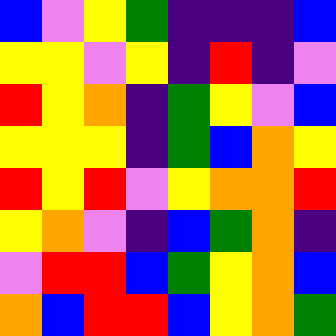[["blue", "violet", "yellow", "green", "indigo", "indigo", "indigo", "blue"], ["yellow", "yellow", "violet", "yellow", "indigo", "red", "indigo", "violet"], ["red", "yellow", "orange", "indigo", "green", "yellow", "violet", "blue"], ["yellow", "yellow", "yellow", "indigo", "green", "blue", "orange", "yellow"], ["red", "yellow", "red", "violet", "yellow", "orange", "orange", "red"], ["yellow", "orange", "violet", "indigo", "blue", "green", "orange", "indigo"], ["violet", "red", "red", "blue", "green", "yellow", "orange", "blue"], ["orange", "blue", "red", "red", "blue", "yellow", "orange", "green"]]